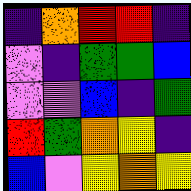[["indigo", "orange", "red", "red", "indigo"], ["violet", "indigo", "green", "green", "blue"], ["violet", "violet", "blue", "indigo", "green"], ["red", "green", "orange", "yellow", "indigo"], ["blue", "violet", "yellow", "orange", "yellow"]]